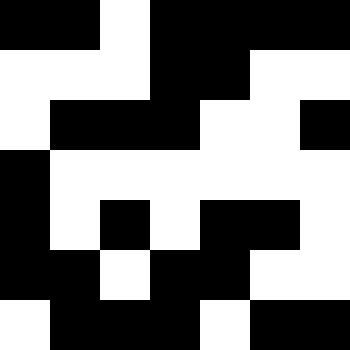[["black", "black", "white", "black", "black", "black", "black"], ["white", "white", "white", "black", "black", "white", "white"], ["white", "black", "black", "black", "white", "white", "black"], ["black", "white", "white", "white", "white", "white", "white"], ["black", "white", "black", "white", "black", "black", "white"], ["black", "black", "white", "black", "black", "white", "white"], ["white", "black", "black", "black", "white", "black", "black"]]